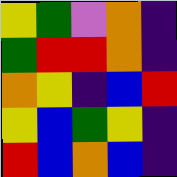[["yellow", "green", "violet", "orange", "indigo"], ["green", "red", "red", "orange", "indigo"], ["orange", "yellow", "indigo", "blue", "red"], ["yellow", "blue", "green", "yellow", "indigo"], ["red", "blue", "orange", "blue", "indigo"]]